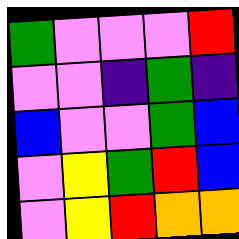[["green", "violet", "violet", "violet", "red"], ["violet", "violet", "indigo", "green", "indigo"], ["blue", "violet", "violet", "green", "blue"], ["violet", "yellow", "green", "red", "blue"], ["violet", "yellow", "red", "orange", "orange"]]